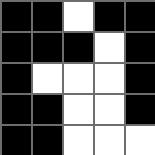[["black", "black", "white", "black", "black"], ["black", "black", "black", "white", "black"], ["black", "white", "white", "white", "black"], ["black", "black", "white", "white", "black"], ["black", "black", "white", "white", "white"]]